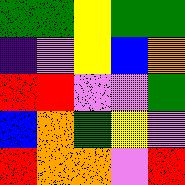[["green", "green", "yellow", "green", "green"], ["indigo", "violet", "yellow", "blue", "orange"], ["red", "red", "violet", "violet", "green"], ["blue", "orange", "green", "yellow", "violet"], ["red", "orange", "orange", "violet", "red"]]